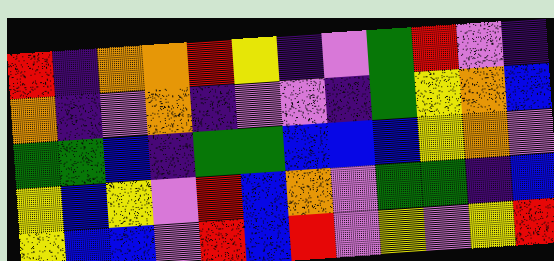[["red", "indigo", "orange", "orange", "red", "yellow", "indigo", "violet", "green", "red", "violet", "indigo"], ["orange", "indigo", "violet", "orange", "indigo", "violet", "violet", "indigo", "green", "yellow", "orange", "blue"], ["green", "green", "blue", "indigo", "green", "green", "blue", "blue", "blue", "yellow", "orange", "violet"], ["yellow", "blue", "yellow", "violet", "red", "blue", "orange", "violet", "green", "green", "indigo", "blue"], ["yellow", "blue", "blue", "violet", "red", "blue", "red", "violet", "yellow", "violet", "yellow", "red"]]